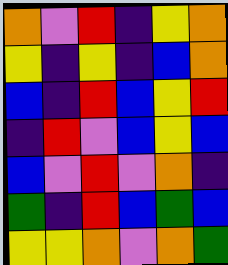[["orange", "violet", "red", "indigo", "yellow", "orange"], ["yellow", "indigo", "yellow", "indigo", "blue", "orange"], ["blue", "indigo", "red", "blue", "yellow", "red"], ["indigo", "red", "violet", "blue", "yellow", "blue"], ["blue", "violet", "red", "violet", "orange", "indigo"], ["green", "indigo", "red", "blue", "green", "blue"], ["yellow", "yellow", "orange", "violet", "orange", "green"]]